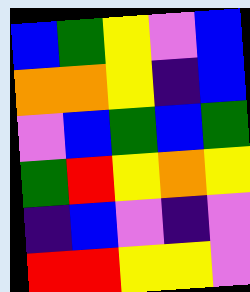[["blue", "green", "yellow", "violet", "blue"], ["orange", "orange", "yellow", "indigo", "blue"], ["violet", "blue", "green", "blue", "green"], ["green", "red", "yellow", "orange", "yellow"], ["indigo", "blue", "violet", "indigo", "violet"], ["red", "red", "yellow", "yellow", "violet"]]